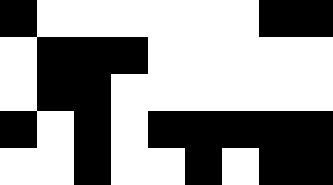[["black", "white", "white", "white", "white", "white", "white", "black", "black"], ["white", "black", "black", "black", "white", "white", "white", "white", "white"], ["white", "black", "black", "white", "white", "white", "white", "white", "white"], ["black", "white", "black", "white", "black", "black", "black", "black", "black"], ["white", "white", "black", "white", "white", "black", "white", "black", "black"]]